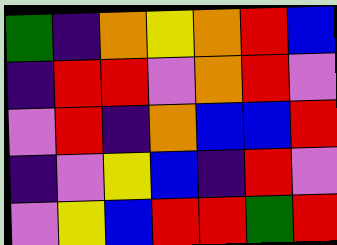[["green", "indigo", "orange", "yellow", "orange", "red", "blue"], ["indigo", "red", "red", "violet", "orange", "red", "violet"], ["violet", "red", "indigo", "orange", "blue", "blue", "red"], ["indigo", "violet", "yellow", "blue", "indigo", "red", "violet"], ["violet", "yellow", "blue", "red", "red", "green", "red"]]